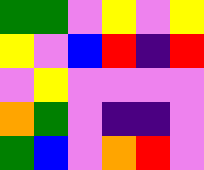[["green", "green", "violet", "yellow", "violet", "yellow"], ["yellow", "violet", "blue", "red", "indigo", "red"], ["violet", "yellow", "violet", "violet", "violet", "violet"], ["orange", "green", "violet", "indigo", "indigo", "violet"], ["green", "blue", "violet", "orange", "red", "violet"]]